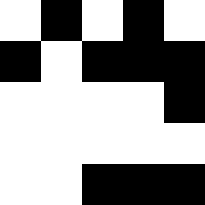[["white", "black", "white", "black", "white"], ["black", "white", "black", "black", "black"], ["white", "white", "white", "white", "black"], ["white", "white", "white", "white", "white"], ["white", "white", "black", "black", "black"]]